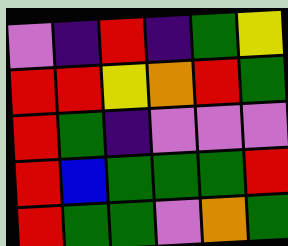[["violet", "indigo", "red", "indigo", "green", "yellow"], ["red", "red", "yellow", "orange", "red", "green"], ["red", "green", "indigo", "violet", "violet", "violet"], ["red", "blue", "green", "green", "green", "red"], ["red", "green", "green", "violet", "orange", "green"]]